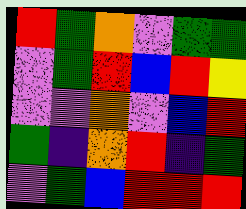[["red", "green", "orange", "violet", "green", "green"], ["violet", "green", "red", "blue", "red", "yellow"], ["violet", "violet", "orange", "violet", "blue", "red"], ["green", "indigo", "orange", "red", "indigo", "green"], ["violet", "green", "blue", "red", "red", "red"]]